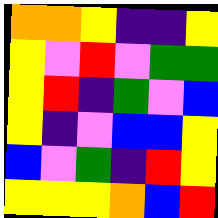[["orange", "orange", "yellow", "indigo", "indigo", "yellow"], ["yellow", "violet", "red", "violet", "green", "green"], ["yellow", "red", "indigo", "green", "violet", "blue"], ["yellow", "indigo", "violet", "blue", "blue", "yellow"], ["blue", "violet", "green", "indigo", "red", "yellow"], ["yellow", "yellow", "yellow", "orange", "blue", "red"]]